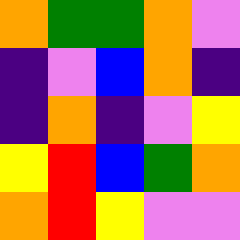[["orange", "green", "green", "orange", "violet"], ["indigo", "violet", "blue", "orange", "indigo"], ["indigo", "orange", "indigo", "violet", "yellow"], ["yellow", "red", "blue", "green", "orange"], ["orange", "red", "yellow", "violet", "violet"]]